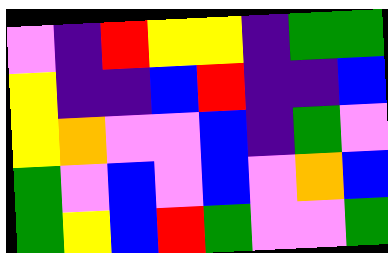[["violet", "indigo", "red", "yellow", "yellow", "indigo", "green", "green"], ["yellow", "indigo", "indigo", "blue", "red", "indigo", "indigo", "blue"], ["yellow", "orange", "violet", "violet", "blue", "indigo", "green", "violet"], ["green", "violet", "blue", "violet", "blue", "violet", "orange", "blue"], ["green", "yellow", "blue", "red", "green", "violet", "violet", "green"]]